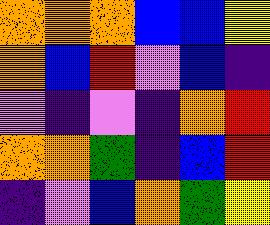[["orange", "orange", "orange", "blue", "blue", "yellow"], ["orange", "blue", "red", "violet", "blue", "indigo"], ["violet", "indigo", "violet", "indigo", "orange", "red"], ["orange", "orange", "green", "indigo", "blue", "red"], ["indigo", "violet", "blue", "orange", "green", "yellow"]]